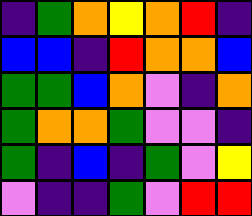[["indigo", "green", "orange", "yellow", "orange", "red", "indigo"], ["blue", "blue", "indigo", "red", "orange", "orange", "blue"], ["green", "green", "blue", "orange", "violet", "indigo", "orange"], ["green", "orange", "orange", "green", "violet", "violet", "indigo"], ["green", "indigo", "blue", "indigo", "green", "violet", "yellow"], ["violet", "indigo", "indigo", "green", "violet", "red", "red"]]